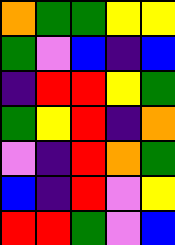[["orange", "green", "green", "yellow", "yellow"], ["green", "violet", "blue", "indigo", "blue"], ["indigo", "red", "red", "yellow", "green"], ["green", "yellow", "red", "indigo", "orange"], ["violet", "indigo", "red", "orange", "green"], ["blue", "indigo", "red", "violet", "yellow"], ["red", "red", "green", "violet", "blue"]]